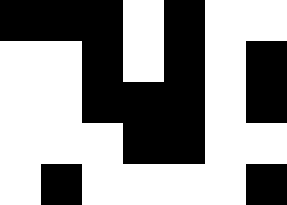[["black", "black", "black", "white", "black", "white", "white"], ["white", "white", "black", "white", "black", "white", "black"], ["white", "white", "black", "black", "black", "white", "black"], ["white", "white", "white", "black", "black", "white", "white"], ["white", "black", "white", "white", "white", "white", "black"]]